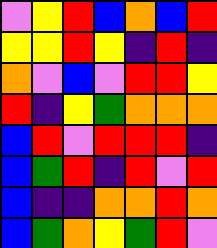[["violet", "yellow", "red", "blue", "orange", "blue", "red"], ["yellow", "yellow", "red", "yellow", "indigo", "red", "indigo"], ["orange", "violet", "blue", "violet", "red", "red", "yellow"], ["red", "indigo", "yellow", "green", "orange", "orange", "orange"], ["blue", "red", "violet", "red", "red", "red", "indigo"], ["blue", "green", "red", "indigo", "red", "violet", "red"], ["blue", "indigo", "indigo", "orange", "orange", "red", "orange"], ["blue", "green", "orange", "yellow", "green", "red", "violet"]]